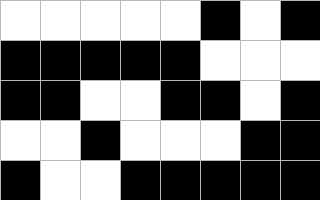[["white", "white", "white", "white", "white", "black", "white", "black"], ["black", "black", "black", "black", "black", "white", "white", "white"], ["black", "black", "white", "white", "black", "black", "white", "black"], ["white", "white", "black", "white", "white", "white", "black", "black"], ["black", "white", "white", "black", "black", "black", "black", "black"]]